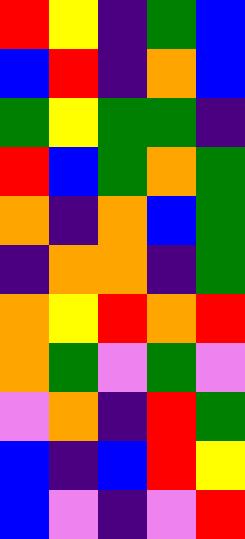[["red", "yellow", "indigo", "green", "blue"], ["blue", "red", "indigo", "orange", "blue"], ["green", "yellow", "green", "green", "indigo"], ["red", "blue", "green", "orange", "green"], ["orange", "indigo", "orange", "blue", "green"], ["indigo", "orange", "orange", "indigo", "green"], ["orange", "yellow", "red", "orange", "red"], ["orange", "green", "violet", "green", "violet"], ["violet", "orange", "indigo", "red", "green"], ["blue", "indigo", "blue", "red", "yellow"], ["blue", "violet", "indigo", "violet", "red"]]